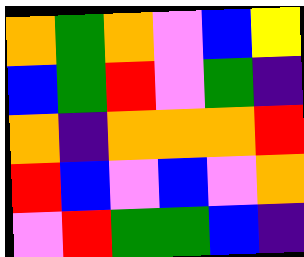[["orange", "green", "orange", "violet", "blue", "yellow"], ["blue", "green", "red", "violet", "green", "indigo"], ["orange", "indigo", "orange", "orange", "orange", "red"], ["red", "blue", "violet", "blue", "violet", "orange"], ["violet", "red", "green", "green", "blue", "indigo"]]